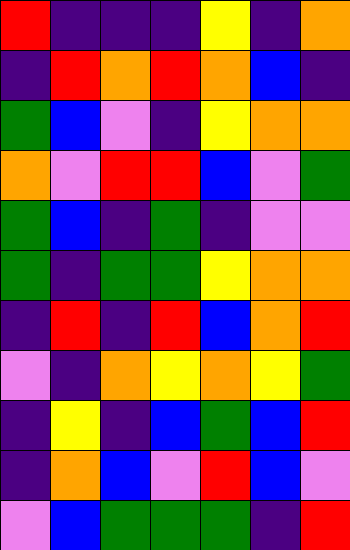[["red", "indigo", "indigo", "indigo", "yellow", "indigo", "orange"], ["indigo", "red", "orange", "red", "orange", "blue", "indigo"], ["green", "blue", "violet", "indigo", "yellow", "orange", "orange"], ["orange", "violet", "red", "red", "blue", "violet", "green"], ["green", "blue", "indigo", "green", "indigo", "violet", "violet"], ["green", "indigo", "green", "green", "yellow", "orange", "orange"], ["indigo", "red", "indigo", "red", "blue", "orange", "red"], ["violet", "indigo", "orange", "yellow", "orange", "yellow", "green"], ["indigo", "yellow", "indigo", "blue", "green", "blue", "red"], ["indigo", "orange", "blue", "violet", "red", "blue", "violet"], ["violet", "blue", "green", "green", "green", "indigo", "red"]]